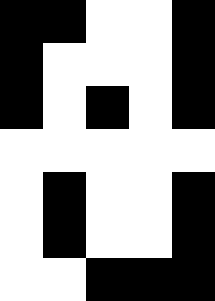[["black", "black", "white", "white", "black"], ["black", "white", "white", "white", "black"], ["black", "white", "black", "white", "black"], ["white", "white", "white", "white", "white"], ["white", "black", "white", "white", "black"], ["white", "black", "white", "white", "black"], ["white", "white", "black", "black", "black"]]